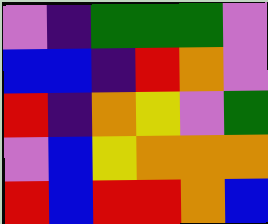[["violet", "indigo", "green", "green", "green", "violet"], ["blue", "blue", "indigo", "red", "orange", "violet"], ["red", "indigo", "orange", "yellow", "violet", "green"], ["violet", "blue", "yellow", "orange", "orange", "orange"], ["red", "blue", "red", "red", "orange", "blue"]]